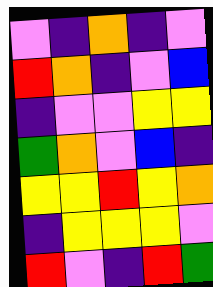[["violet", "indigo", "orange", "indigo", "violet"], ["red", "orange", "indigo", "violet", "blue"], ["indigo", "violet", "violet", "yellow", "yellow"], ["green", "orange", "violet", "blue", "indigo"], ["yellow", "yellow", "red", "yellow", "orange"], ["indigo", "yellow", "yellow", "yellow", "violet"], ["red", "violet", "indigo", "red", "green"]]